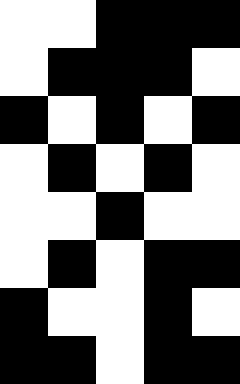[["white", "white", "black", "black", "black"], ["white", "black", "black", "black", "white"], ["black", "white", "black", "white", "black"], ["white", "black", "white", "black", "white"], ["white", "white", "black", "white", "white"], ["white", "black", "white", "black", "black"], ["black", "white", "white", "black", "white"], ["black", "black", "white", "black", "black"]]